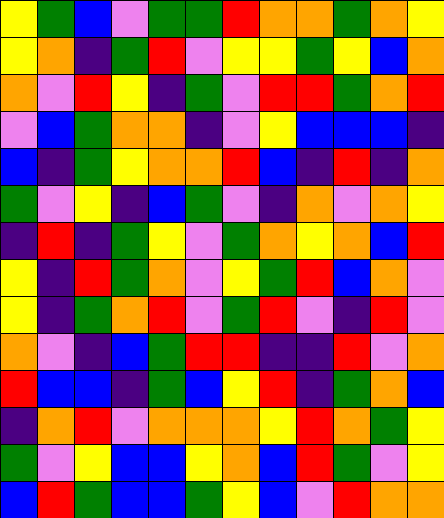[["yellow", "green", "blue", "violet", "green", "green", "red", "orange", "orange", "green", "orange", "yellow"], ["yellow", "orange", "indigo", "green", "red", "violet", "yellow", "yellow", "green", "yellow", "blue", "orange"], ["orange", "violet", "red", "yellow", "indigo", "green", "violet", "red", "red", "green", "orange", "red"], ["violet", "blue", "green", "orange", "orange", "indigo", "violet", "yellow", "blue", "blue", "blue", "indigo"], ["blue", "indigo", "green", "yellow", "orange", "orange", "red", "blue", "indigo", "red", "indigo", "orange"], ["green", "violet", "yellow", "indigo", "blue", "green", "violet", "indigo", "orange", "violet", "orange", "yellow"], ["indigo", "red", "indigo", "green", "yellow", "violet", "green", "orange", "yellow", "orange", "blue", "red"], ["yellow", "indigo", "red", "green", "orange", "violet", "yellow", "green", "red", "blue", "orange", "violet"], ["yellow", "indigo", "green", "orange", "red", "violet", "green", "red", "violet", "indigo", "red", "violet"], ["orange", "violet", "indigo", "blue", "green", "red", "red", "indigo", "indigo", "red", "violet", "orange"], ["red", "blue", "blue", "indigo", "green", "blue", "yellow", "red", "indigo", "green", "orange", "blue"], ["indigo", "orange", "red", "violet", "orange", "orange", "orange", "yellow", "red", "orange", "green", "yellow"], ["green", "violet", "yellow", "blue", "blue", "yellow", "orange", "blue", "red", "green", "violet", "yellow"], ["blue", "red", "green", "blue", "blue", "green", "yellow", "blue", "violet", "red", "orange", "orange"]]